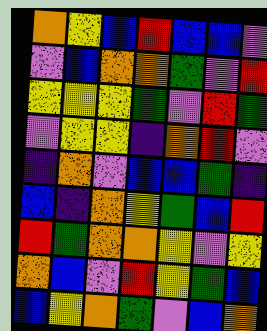[["orange", "yellow", "blue", "red", "blue", "blue", "violet"], ["violet", "blue", "orange", "orange", "green", "violet", "red"], ["yellow", "yellow", "yellow", "green", "violet", "red", "green"], ["violet", "yellow", "yellow", "indigo", "orange", "red", "violet"], ["indigo", "orange", "violet", "blue", "blue", "green", "indigo"], ["blue", "indigo", "orange", "yellow", "green", "blue", "red"], ["red", "green", "orange", "orange", "yellow", "violet", "yellow"], ["orange", "blue", "violet", "red", "yellow", "green", "blue"], ["blue", "yellow", "orange", "green", "violet", "blue", "orange"]]